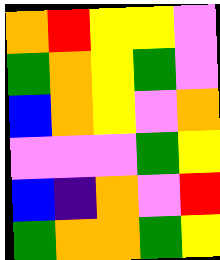[["orange", "red", "yellow", "yellow", "violet"], ["green", "orange", "yellow", "green", "violet"], ["blue", "orange", "yellow", "violet", "orange"], ["violet", "violet", "violet", "green", "yellow"], ["blue", "indigo", "orange", "violet", "red"], ["green", "orange", "orange", "green", "yellow"]]